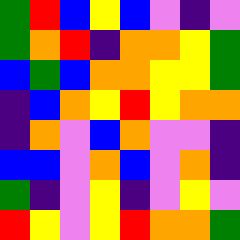[["green", "red", "blue", "yellow", "blue", "violet", "indigo", "violet"], ["green", "orange", "red", "indigo", "orange", "orange", "yellow", "green"], ["blue", "green", "blue", "orange", "orange", "yellow", "yellow", "green"], ["indigo", "blue", "orange", "yellow", "red", "yellow", "orange", "orange"], ["indigo", "orange", "violet", "blue", "orange", "violet", "violet", "indigo"], ["blue", "blue", "violet", "orange", "blue", "violet", "orange", "indigo"], ["green", "indigo", "violet", "yellow", "indigo", "violet", "yellow", "violet"], ["red", "yellow", "violet", "yellow", "red", "orange", "orange", "green"]]